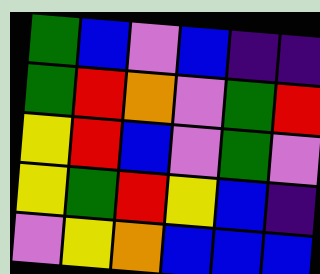[["green", "blue", "violet", "blue", "indigo", "indigo"], ["green", "red", "orange", "violet", "green", "red"], ["yellow", "red", "blue", "violet", "green", "violet"], ["yellow", "green", "red", "yellow", "blue", "indigo"], ["violet", "yellow", "orange", "blue", "blue", "blue"]]